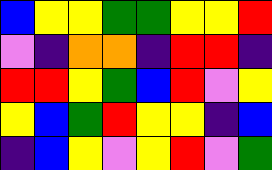[["blue", "yellow", "yellow", "green", "green", "yellow", "yellow", "red"], ["violet", "indigo", "orange", "orange", "indigo", "red", "red", "indigo"], ["red", "red", "yellow", "green", "blue", "red", "violet", "yellow"], ["yellow", "blue", "green", "red", "yellow", "yellow", "indigo", "blue"], ["indigo", "blue", "yellow", "violet", "yellow", "red", "violet", "green"]]